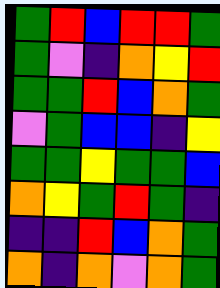[["green", "red", "blue", "red", "red", "green"], ["green", "violet", "indigo", "orange", "yellow", "red"], ["green", "green", "red", "blue", "orange", "green"], ["violet", "green", "blue", "blue", "indigo", "yellow"], ["green", "green", "yellow", "green", "green", "blue"], ["orange", "yellow", "green", "red", "green", "indigo"], ["indigo", "indigo", "red", "blue", "orange", "green"], ["orange", "indigo", "orange", "violet", "orange", "green"]]